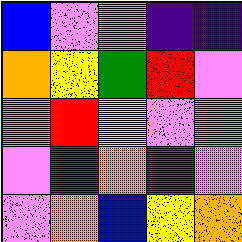[["blue", "violet", "violet", "indigo", "indigo"], ["orange", "yellow", "green", "red", "violet"], ["orange", "red", "yellow", "violet", "orange"], ["violet", "red", "orange", "green", "violet"], ["violet", "orange", "blue", "yellow", "orange"]]